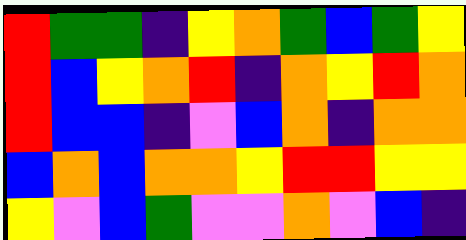[["red", "green", "green", "indigo", "yellow", "orange", "green", "blue", "green", "yellow"], ["red", "blue", "yellow", "orange", "red", "indigo", "orange", "yellow", "red", "orange"], ["red", "blue", "blue", "indigo", "violet", "blue", "orange", "indigo", "orange", "orange"], ["blue", "orange", "blue", "orange", "orange", "yellow", "red", "red", "yellow", "yellow"], ["yellow", "violet", "blue", "green", "violet", "violet", "orange", "violet", "blue", "indigo"]]